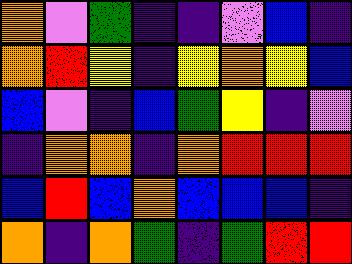[["orange", "violet", "green", "indigo", "indigo", "violet", "blue", "indigo"], ["orange", "red", "yellow", "indigo", "yellow", "orange", "yellow", "blue"], ["blue", "violet", "indigo", "blue", "green", "yellow", "indigo", "violet"], ["indigo", "orange", "orange", "indigo", "orange", "red", "red", "red"], ["blue", "red", "blue", "orange", "blue", "blue", "blue", "indigo"], ["orange", "indigo", "orange", "green", "indigo", "green", "red", "red"]]